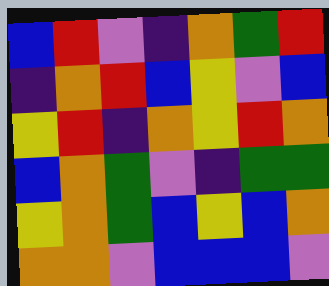[["blue", "red", "violet", "indigo", "orange", "green", "red"], ["indigo", "orange", "red", "blue", "yellow", "violet", "blue"], ["yellow", "red", "indigo", "orange", "yellow", "red", "orange"], ["blue", "orange", "green", "violet", "indigo", "green", "green"], ["yellow", "orange", "green", "blue", "yellow", "blue", "orange"], ["orange", "orange", "violet", "blue", "blue", "blue", "violet"]]